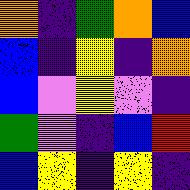[["orange", "indigo", "green", "orange", "blue"], ["blue", "indigo", "yellow", "indigo", "orange"], ["blue", "violet", "yellow", "violet", "indigo"], ["green", "violet", "indigo", "blue", "red"], ["blue", "yellow", "indigo", "yellow", "indigo"]]